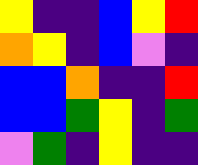[["yellow", "indigo", "indigo", "blue", "yellow", "red"], ["orange", "yellow", "indigo", "blue", "violet", "indigo"], ["blue", "blue", "orange", "indigo", "indigo", "red"], ["blue", "blue", "green", "yellow", "indigo", "green"], ["violet", "green", "indigo", "yellow", "indigo", "indigo"]]